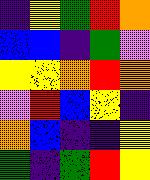[["indigo", "yellow", "green", "red", "orange"], ["blue", "blue", "indigo", "green", "violet"], ["yellow", "yellow", "orange", "red", "orange"], ["violet", "red", "blue", "yellow", "indigo"], ["orange", "blue", "indigo", "indigo", "yellow"], ["green", "indigo", "green", "red", "yellow"]]